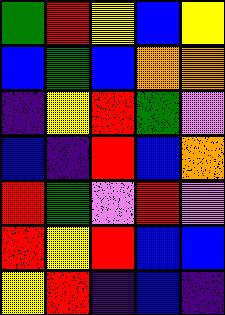[["green", "red", "yellow", "blue", "yellow"], ["blue", "green", "blue", "orange", "orange"], ["indigo", "yellow", "red", "green", "violet"], ["blue", "indigo", "red", "blue", "orange"], ["red", "green", "violet", "red", "violet"], ["red", "yellow", "red", "blue", "blue"], ["yellow", "red", "indigo", "blue", "indigo"]]